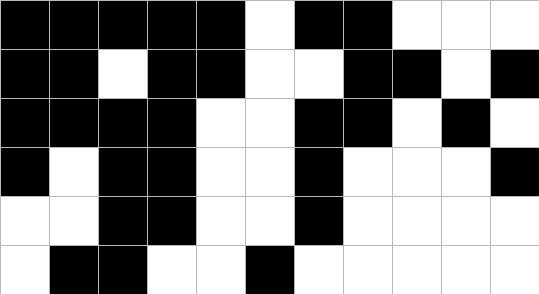[["black", "black", "black", "black", "black", "white", "black", "black", "white", "white", "white"], ["black", "black", "white", "black", "black", "white", "white", "black", "black", "white", "black"], ["black", "black", "black", "black", "white", "white", "black", "black", "white", "black", "white"], ["black", "white", "black", "black", "white", "white", "black", "white", "white", "white", "black"], ["white", "white", "black", "black", "white", "white", "black", "white", "white", "white", "white"], ["white", "black", "black", "white", "white", "black", "white", "white", "white", "white", "white"]]